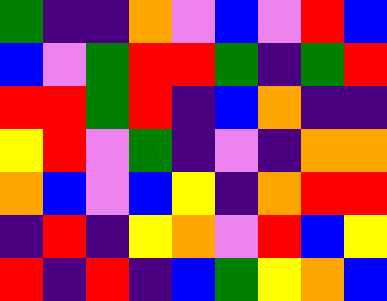[["green", "indigo", "indigo", "orange", "violet", "blue", "violet", "red", "blue"], ["blue", "violet", "green", "red", "red", "green", "indigo", "green", "red"], ["red", "red", "green", "red", "indigo", "blue", "orange", "indigo", "indigo"], ["yellow", "red", "violet", "green", "indigo", "violet", "indigo", "orange", "orange"], ["orange", "blue", "violet", "blue", "yellow", "indigo", "orange", "red", "red"], ["indigo", "red", "indigo", "yellow", "orange", "violet", "red", "blue", "yellow"], ["red", "indigo", "red", "indigo", "blue", "green", "yellow", "orange", "blue"]]